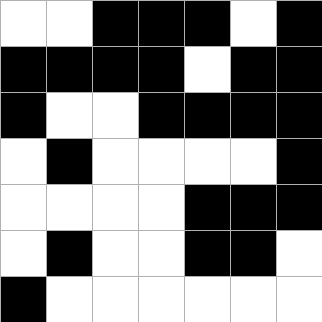[["white", "white", "black", "black", "black", "white", "black"], ["black", "black", "black", "black", "white", "black", "black"], ["black", "white", "white", "black", "black", "black", "black"], ["white", "black", "white", "white", "white", "white", "black"], ["white", "white", "white", "white", "black", "black", "black"], ["white", "black", "white", "white", "black", "black", "white"], ["black", "white", "white", "white", "white", "white", "white"]]